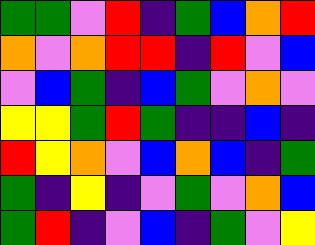[["green", "green", "violet", "red", "indigo", "green", "blue", "orange", "red"], ["orange", "violet", "orange", "red", "red", "indigo", "red", "violet", "blue"], ["violet", "blue", "green", "indigo", "blue", "green", "violet", "orange", "violet"], ["yellow", "yellow", "green", "red", "green", "indigo", "indigo", "blue", "indigo"], ["red", "yellow", "orange", "violet", "blue", "orange", "blue", "indigo", "green"], ["green", "indigo", "yellow", "indigo", "violet", "green", "violet", "orange", "blue"], ["green", "red", "indigo", "violet", "blue", "indigo", "green", "violet", "yellow"]]